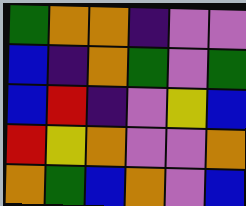[["green", "orange", "orange", "indigo", "violet", "violet"], ["blue", "indigo", "orange", "green", "violet", "green"], ["blue", "red", "indigo", "violet", "yellow", "blue"], ["red", "yellow", "orange", "violet", "violet", "orange"], ["orange", "green", "blue", "orange", "violet", "blue"]]